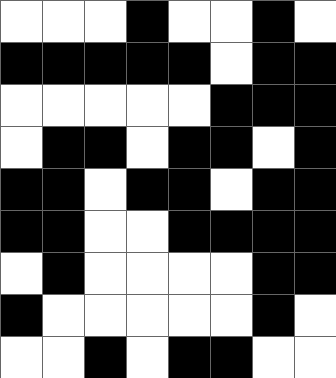[["white", "white", "white", "black", "white", "white", "black", "white"], ["black", "black", "black", "black", "black", "white", "black", "black"], ["white", "white", "white", "white", "white", "black", "black", "black"], ["white", "black", "black", "white", "black", "black", "white", "black"], ["black", "black", "white", "black", "black", "white", "black", "black"], ["black", "black", "white", "white", "black", "black", "black", "black"], ["white", "black", "white", "white", "white", "white", "black", "black"], ["black", "white", "white", "white", "white", "white", "black", "white"], ["white", "white", "black", "white", "black", "black", "white", "white"]]